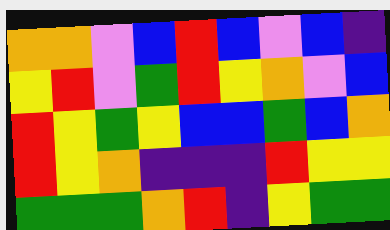[["orange", "orange", "violet", "blue", "red", "blue", "violet", "blue", "indigo"], ["yellow", "red", "violet", "green", "red", "yellow", "orange", "violet", "blue"], ["red", "yellow", "green", "yellow", "blue", "blue", "green", "blue", "orange"], ["red", "yellow", "orange", "indigo", "indigo", "indigo", "red", "yellow", "yellow"], ["green", "green", "green", "orange", "red", "indigo", "yellow", "green", "green"]]